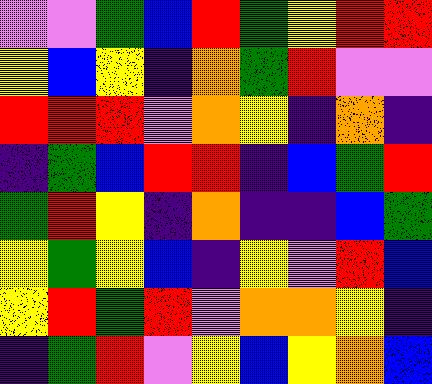[["violet", "violet", "green", "blue", "red", "green", "yellow", "red", "red"], ["yellow", "blue", "yellow", "indigo", "orange", "green", "red", "violet", "violet"], ["red", "red", "red", "violet", "orange", "yellow", "indigo", "orange", "indigo"], ["indigo", "green", "blue", "red", "red", "indigo", "blue", "green", "red"], ["green", "red", "yellow", "indigo", "orange", "indigo", "indigo", "blue", "green"], ["yellow", "green", "yellow", "blue", "indigo", "yellow", "violet", "red", "blue"], ["yellow", "red", "green", "red", "violet", "orange", "orange", "yellow", "indigo"], ["indigo", "green", "red", "violet", "yellow", "blue", "yellow", "orange", "blue"]]